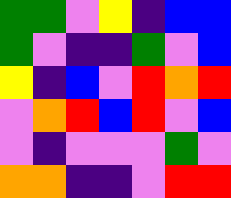[["green", "green", "violet", "yellow", "indigo", "blue", "blue"], ["green", "violet", "indigo", "indigo", "green", "violet", "blue"], ["yellow", "indigo", "blue", "violet", "red", "orange", "red"], ["violet", "orange", "red", "blue", "red", "violet", "blue"], ["violet", "indigo", "violet", "violet", "violet", "green", "violet"], ["orange", "orange", "indigo", "indigo", "violet", "red", "red"]]